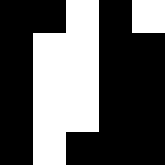[["black", "black", "white", "black", "white"], ["black", "white", "white", "black", "black"], ["black", "white", "white", "black", "black"], ["black", "white", "white", "black", "black"], ["black", "white", "black", "black", "black"]]